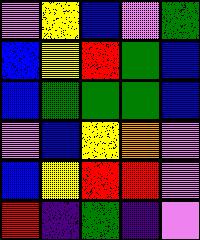[["violet", "yellow", "blue", "violet", "green"], ["blue", "yellow", "red", "green", "blue"], ["blue", "green", "green", "green", "blue"], ["violet", "blue", "yellow", "orange", "violet"], ["blue", "yellow", "red", "red", "violet"], ["red", "indigo", "green", "indigo", "violet"]]